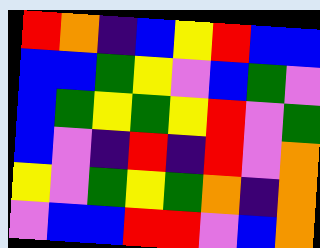[["red", "orange", "indigo", "blue", "yellow", "red", "blue", "blue"], ["blue", "blue", "green", "yellow", "violet", "blue", "green", "violet"], ["blue", "green", "yellow", "green", "yellow", "red", "violet", "green"], ["blue", "violet", "indigo", "red", "indigo", "red", "violet", "orange"], ["yellow", "violet", "green", "yellow", "green", "orange", "indigo", "orange"], ["violet", "blue", "blue", "red", "red", "violet", "blue", "orange"]]